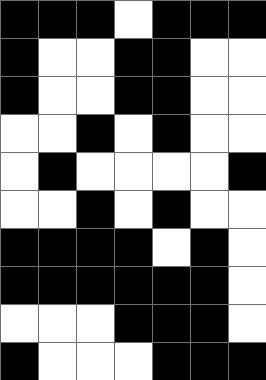[["black", "black", "black", "white", "black", "black", "black"], ["black", "white", "white", "black", "black", "white", "white"], ["black", "white", "white", "black", "black", "white", "white"], ["white", "white", "black", "white", "black", "white", "white"], ["white", "black", "white", "white", "white", "white", "black"], ["white", "white", "black", "white", "black", "white", "white"], ["black", "black", "black", "black", "white", "black", "white"], ["black", "black", "black", "black", "black", "black", "white"], ["white", "white", "white", "black", "black", "black", "white"], ["black", "white", "white", "white", "black", "black", "black"]]